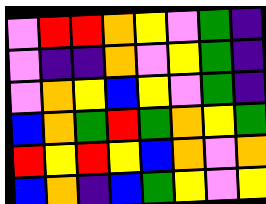[["violet", "red", "red", "orange", "yellow", "violet", "green", "indigo"], ["violet", "indigo", "indigo", "orange", "violet", "yellow", "green", "indigo"], ["violet", "orange", "yellow", "blue", "yellow", "violet", "green", "indigo"], ["blue", "orange", "green", "red", "green", "orange", "yellow", "green"], ["red", "yellow", "red", "yellow", "blue", "orange", "violet", "orange"], ["blue", "orange", "indigo", "blue", "green", "yellow", "violet", "yellow"]]